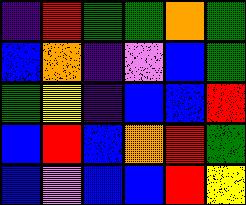[["indigo", "red", "green", "green", "orange", "green"], ["blue", "orange", "indigo", "violet", "blue", "green"], ["green", "yellow", "indigo", "blue", "blue", "red"], ["blue", "red", "blue", "orange", "red", "green"], ["blue", "violet", "blue", "blue", "red", "yellow"]]